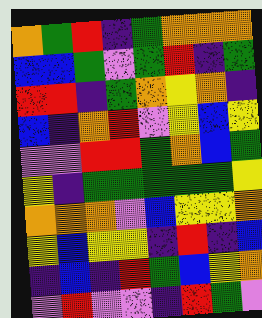[["orange", "green", "red", "indigo", "green", "orange", "orange", "orange"], ["blue", "blue", "green", "violet", "green", "red", "indigo", "green"], ["red", "red", "indigo", "green", "orange", "yellow", "orange", "indigo"], ["blue", "indigo", "orange", "red", "violet", "yellow", "blue", "yellow"], ["violet", "violet", "red", "red", "green", "orange", "blue", "green"], ["yellow", "indigo", "green", "green", "green", "green", "green", "yellow"], ["orange", "orange", "orange", "violet", "blue", "yellow", "yellow", "orange"], ["yellow", "blue", "yellow", "yellow", "indigo", "red", "indigo", "blue"], ["indigo", "blue", "indigo", "red", "green", "blue", "yellow", "orange"], ["violet", "red", "violet", "violet", "indigo", "red", "green", "violet"]]